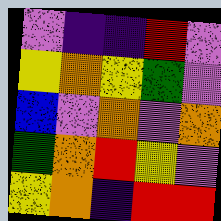[["violet", "indigo", "indigo", "red", "violet"], ["yellow", "orange", "yellow", "green", "violet"], ["blue", "violet", "orange", "violet", "orange"], ["green", "orange", "red", "yellow", "violet"], ["yellow", "orange", "indigo", "red", "red"]]